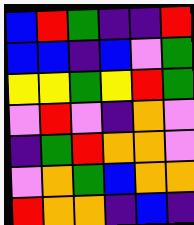[["blue", "red", "green", "indigo", "indigo", "red"], ["blue", "blue", "indigo", "blue", "violet", "green"], ["yellow", "yellow", "green", "yellow", "red", "green"], ["violet", "red", "violet", "indigo", "orange", "violet"], ["indigo", "green", "red", "orange", "orange", "violet"], ["violet", "orange", "green", "blue", "orange", "orange"], ["red", "orange", "orange", "indigo", "blue", "indigo"]]